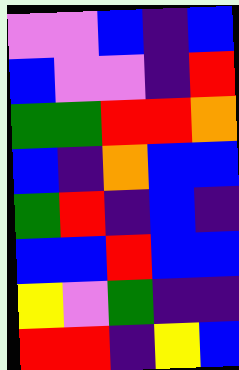[["violet", "violet", "blue", "indigo", "blue"], ["blue", "violet", "violet", "indigo", "red"], ["green", "green", "red", "red", "orange"], ["blue", "indigo", "orange", "blue", "blue"], ["green", "red", "indigo", "blue", "indigo"], ["blue", "blue", "red", "blue", "blue"], ["yellow", "violet", "green", "indigo", "indigo"], ["red", "red", "indigo", "yellow", "blue"]]